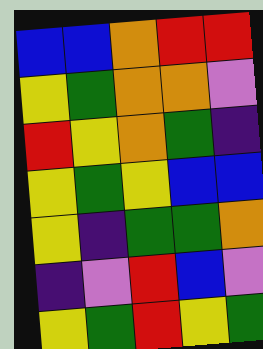[["blue", "blue", "orange", "red", "red"], ["yellow", "green", "orange", "orange", "violet"], ["red", "yellow", "orange", "green", "indigo"], ["yellow", "green", "yellow", "blue", "blue"], ["yellow", "indigo", "green", "green", "orange"], ["indigo", "violet", "red", "blue", "violet"], ["yellow", "green", "red", "yellow", "green"]]